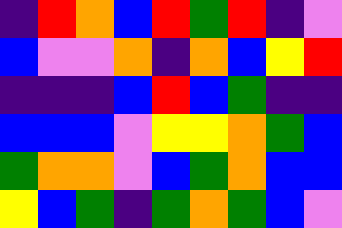[["indigo", "red", "orange", "blue", "red", "green", "red", "indigo", "violet"], ["blue", "violet", "violet", "orange", "indigo", "orange", "blue", "yellow", "red"], ["indigo", "indigo", "indigo", "blue", "red", "blue", "green", "indigo", "indigo"], ["blue", "blue", "blue", "violet", "yellow", "yellow", "orange", "green", "blue"], ["green", "orange", "orange", "violet", "blue", "green", "orange", "blue", "blue"], ["yellow", "blue", "green", "indigo", "green", "orange", "green", "blue", "violet"]]